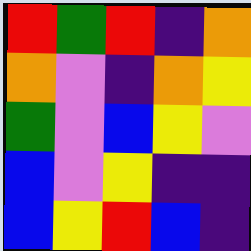[["red", "green", "red", "indigo", "orange"], ["orange", "violet", "indigo", "orange", "yellow"], ["green", "violet", "blue", "yellow", "violet"], ["blue", "violet", "yellow", "indigo", "indigo"], ["blue", "yellow", "red", "blue", "indigo"]]